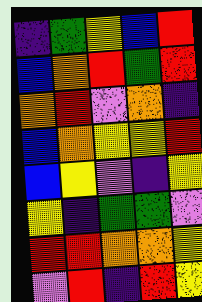[["indigo", "green", "yellow", "blue", "red"], ["blue", "orange", "red", "green", "red"], ["orange", "red", "violet", "orange", "indigo"], ["blue", "orange", "yellow", "yellow", "red"], ["blue", "yellow", "violet", "indigo", "yellow"], ["yellow", "indigo", "green", "green", "violet"], ["red", "red", "orange", "orange", "yellow"], ["violet", "red", "indigo", "red", "yellow"]]